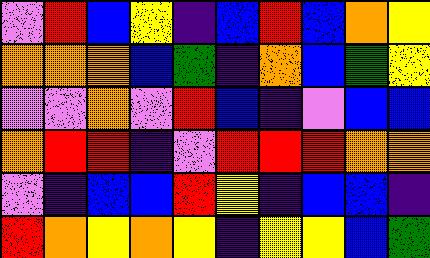[["violet", "red", "blue", "yellow", "indigo", "blue", "red", "blue", "orange", "yellow"], ["orange", "orange", "orange", "blue", "green", "indigo", "orange", "blue", "green", "yellow"], ["violet", "violet", "orange", "violet", "red", "blue", "indigo", "violet", "blue", "blue"], ["orange", "red", "red", "indigo", "violet", "red", "red", "red", "orange", "orange"], ["violet", "indigo", "blue", "blue", "red", "yellow", "indigo", "blue", "blue", "indigo"], ["red", "orange", "yellow", "orange", "yellow", "indigo", "yellow", "yellow", "blue", "green"]]